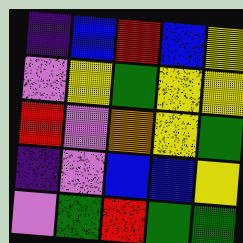[["indigo", "blue", "red", "blue", "yellow"], ["violet", "yellow", "green", "yellow", "yellow"], ["red", "violet", "orange", "yellow", "green"], ["indigo", "violet", "blue", "blue", "yellow"], ["violet", "green", "red", "green", "green"]]